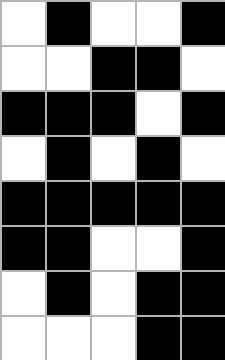[["white", "black", "white", "white", "black"], ["white", "white", "black", "black", "white"], ["black", "black", "black", "white", "black"], ["white", "black", "white", "black", "white"], ["black", "black", "black", "black", "black"], ["black", "black", "white", "white", "black"], ["white", "black", "white", "black", "black"], ["white", "white", "white", "black", "black"]]